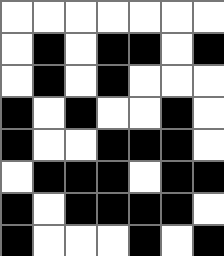[["white", "white", "white", "white", "white", "white", "white"], ["white", "black", "white", "black", "black", "white", "black"], ["white", "black", "white", "black", "white", "white", "white"], ["black", "white", "black", "white", "white", "black", "white"], ["black", "white", "white", "black", "black", "black", "white"], ["white", "black", "black", "black", "white", "black", "black"], ["black", "white", "black", "black", "black", "black", "white"], ["black", "white", "white", "white", "black", "white", "black"]]